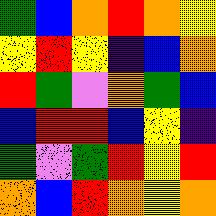[["green", "blue", "orange", "red", "orange", "yellow"], ["yellow", "red", "yellow", "indigo", "blue", "orange"], ["red", "green", "violet", "orange", "green", "blue"], ["blue", "red", "red", "blue", "yellow", "indigo"], ["green", "violet", "green", "red", "yellow", "red"], ["orange", "blue", "red", "orange", "yellow", "orange"]]